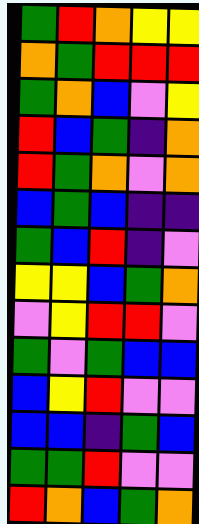[["green", "red", "orange", "yellow", "yellow"], ["orange", "green", "red", "red", "red"], ["green", "orange", "blue", "violet", "yellow"], ["red", "blue", "green", "indigo", "orange"], ["red", "green", "orange", "violet", "orange"], ["blue", "green", "blue", "indigo", "indigo"], ["green", "blue", "red", "indigo", "violet"], ["yellow", "yellow", "blue", "green", "orange"], ["violet", "yellow", "red", "red", "violet"], ["green", "violet", "green", "blue", "blue"], ["blue", "yellow", "red", "violet", "violet"], ["blue", "blue", "indigo", "green", "blue"], ["green", "green", "red", "violet", "violet"], ["red", "orange", "blue", "green", "orange"]]